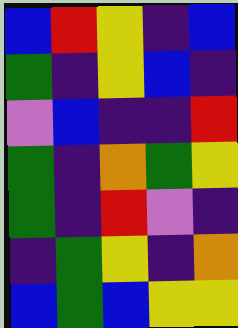[["blue", "red", "yellow", "indigo", "blue"], ["green", "indigo", "yellow", "blue", "indigo"], ["violet", "blue", "indigo", "indigo", "red"], ["green", "indigo", "orange", "green", "yellow"], ["green", "indigo", "red", "violet", "indigo"], ["indigo", "green", "yellow", "indigo", "orange"], ["blue", "green", "blue", "yellow", "yellow"]]